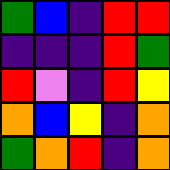[["green", "blue", "indigo", "red", "red"], ["indigo", "indigo", "indigo", "red", "green"], ["red", "violet", "indigo", "red", "yellow"], ["orange", "blue", "yellow", "indigo", "orange"], ["green", "orange", "red", "indigo", "orange"]]